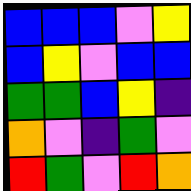[["blue", "blue", "blue", "violet", "yellow"], ["blue", "yellow", "violet", "blue", "blue"], ["green", "green", "blue", "yellow", "indigo"], ["orange", "violet", "indigo", "green", "violet"], ["red", "green", "violet", "red", "orange"]]